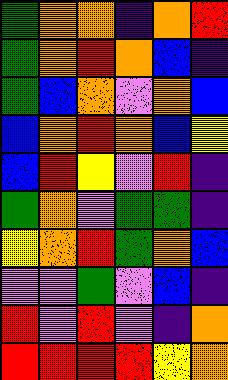[["green", "orange", "orange", "indigo", "orange", "red"], ["green", "orange", "red", "orange", "blue", "indigo"], ["green", "blue", "orange", "violet", "orange", "blue"], ["blue", "orange", "red", "orange", "blue", "yellow"], ["blue", "red", "yellow", "violet", "red", "indigo"], ["green", "orange", "violet", "green", "green", "indigo"], ["yellow", "orange", "red", "green", "orange", "blue"], ["violet", "violet", "green", "violet", "blue", "indigo"], ["red", "violet", "red", "violet", "indigo", "orange"], ["red", "red", "red", "red", "yellow", "orange"]]